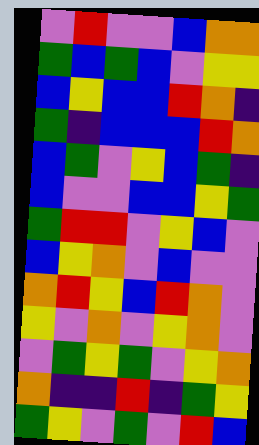[["violet", "red", "violet", "violet", "blue", "orange", "orange"], ["green", "blue", "green", "blue", "violet", "yellow", "yellow"], ["blue", "yellow", "blue", "blue", "red", "orange", "indigo"], ["green", "indigo", "blue", "blue", "blue", "red", "orange"], ["blue", "green", "violet", "yellow", "blue", "green", "indigo"], ["blue", "violet", "violet", "blue", "blue", "yellow", "green"], ["green", "red", "red", "violet", "yellow", "blue", "violet"], ["blue", "yellow", "orange", "violet", "blue", "violet", "violet"], ["orange", "red", "yellow", "blue", "red", "orange", "violet"], ["yellow", "violet", "orange", "violet", "yellow", "orange", "violet"], ["violet", "green", "yellow", "green", "violet", "yellow", "orange"], ["orange", "indigo", "indigo", "red", "indigo", "green", "yellow"], ["green", "yellow", "violet", "green", "violet", "red", "blue"]]